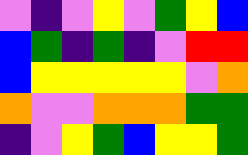[["violet", "indigo", "violet", "yellow", "violet", "green", "yellow", "blue"], ["blue", "green", "indigo", "green", "indigo", "violet", "red", "red"], ["blue", "yellow", "yellow", "yellow", "yellow", "yellow", "violet", "orange"], ["orange", "violet", "violet", "orange", "orange", "orange", "green", "green"], ["indigo", "violet", "yellow", "green", "blue", "yellow", "yellow", "green"]]